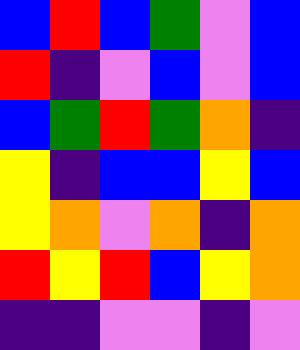[["blue", "red", "blue", "green", "violet", "blue"], ["red", "indigo", "violet", "blue", "violet", "blue"], ["blue", "green", "red", "green", "orange", "indigo"], ["yellow", "indigo", "blue", "blue", "yellow", "blue"], ["yellow", "orange", "violet", "orange", "indigo", "orange"], ["red", "yellow", "red", "blue", "yellow", "orange"], ["indigo", "indigo", "violet", "violet", "indigo", "violet"]]